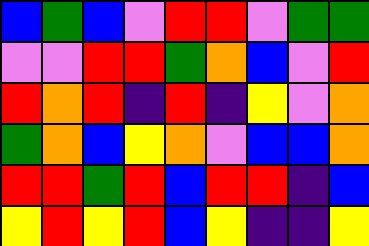[["blue", "green", "blue", "violet", "red", "red", "violet", "green", "green"], ["violet", "violet", "red", "red", "green", "orange", "blue", "violet", "red"], ["red", "orange", "red", "indigo", "red", "indigo", "yellow", "violet", "orange"], ["green", "orange", "blue", "yellow", "orange", "violet", "blue", "blue", "orange"], ["red", "red", "green", "red", "blue", "red", "red", "indigo", "blue"], ["yellow", "red", "yellow", "red", "blue", "yellow", "indigo", "indigo", "yellow"]]